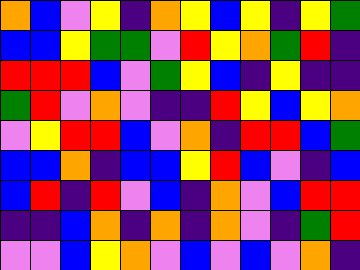[["orange", "blue", "violet", "yellow", "indigo", "orange", "yellow", "blue", "yellow", "indigo", "yellow", "green"], ["blue", "blue", "yellow", "green", "green", "violet", "red", "yellow", "orange", "green", "red", "indigo"], ["red", "red", "red", "blue", "violet", "green", "yellow", "blue", "indigo", "yellow", "indigo", "indigo"], ["green", "red", "violet", "orange", "violet", "indigo", "indigo", "red", "yellow", "blue", "yellow", "orange"], ["violet", "yellow", "red", "red", "blue", "violet", "orange", "indigo", "red", "red", "blue", "green"], ["blue", "blue", "orange", "indigo", "blue", "blue", "yellow", "red", "blue", "violet", "indigo", "blue"], ["blue", "red", "indigo", "red", "violet", "blue", "indigo", "orange", "violet", "blue", "red", "red"], ["indigo", "indigo", "blue", "orange", "indigo", "orange", "indigo", "orange", "violet", "indigo", "green", "red"], ["violet", "violet", "blue", "yellow", "orange", "violet", "blue", "violet", "blue", "violet", "orange", "indigo"]]